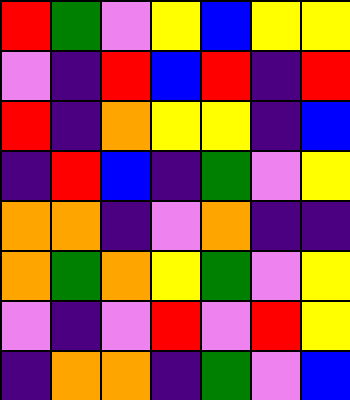[["red", "green", "violet", "yellow", "blue", "yellow", "yellow"], ["violet", "indigo", "red", "blue", "red", "indigo", "red"], ["red", "indigo", "orange", "yellow", "yellow", "indigo", "blue"], ["indigo", "red", "blue", "indigo", "green", "violet", "yellow"], ["orange", "orange", "indigo", "violet", "orange", "indigo", "indigo"], ["orange", "green", "orange", "yellow", "green", "violet", "yellow"], ["violet", "indigo", "violet", "red", "violet", "red", "yellow"], ["indigo", "orange", "orange", "indigo", "green", "violet", "blue"]]